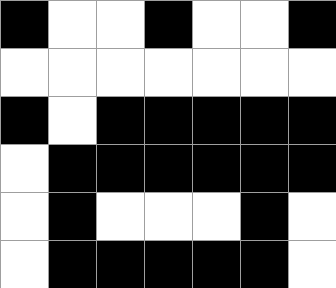[["black", "white", "white", "black", "white", "white", "black"], ["white", "white", "white", "white", "white", "white", "white"], ["black", "white", "black", "black", "black", "black", "black"], ["white", "black", "black", "black", "black", "black", "black"], ["white", "black", "white", "white", "white", "black", "white"], ["white", "black", "black", "black", "black", "black", "white"]]